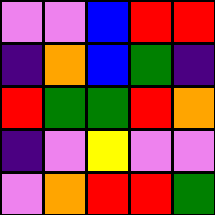[["violet", "violet", "blue", "red", "red"], ["indigo", "orange", "blue", "green", "indigo"], ["red", "green", "green", "red", "orange"], ["indigo", "violet", "yellow", "violet", "violet"], ["violet", "orange", "red", "red", "green"]]